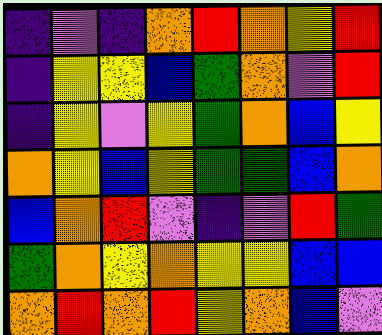[["indigo", "violet", "indigo", "orange", "red", "orange", "yellow", "red"], ["indigo", "yellow", "yellow", "blue", "green", "orange", "violet", "red"], ["indigo", "yellow", "violet", "yellow", "green", "orange", "blue", "yellow"], ["orange", "yellow", "blue", "yellow", "green", "green", "blue", "orange"], ["blue", "orange", "red", "violet", "indigo", "violet", "red", "green"], ["green", "orange", "yellow", "orange", "yellow", "yellow", "blue", "blue"], ["orange", "red", "orange", "red", "yellow", "orange", "blue", "violet"]]